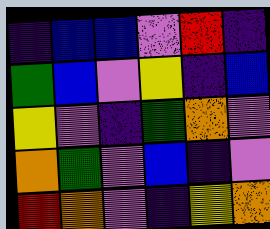[["indigo", "blue", "blue", "violet", "red", "indigo"], ["green", "blue", "violet", "yellow", "indigo", "blue"], ["yellow", "violet", "indigo", "green", "orange", "violet"], ["orange", "green", "violet", "blue", "indigo", "violet"], ["red", "orange", "violet", "indigo", "yellow", "orange"]]